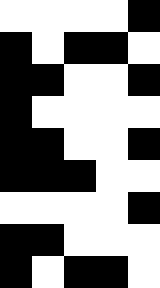[["white", "white", "white", "white", "black"], ["black", "white", "black", "black", "white"], ["black", "black", "white", "white", "black"], ["black", "white", "white", "white", "white"], ["black", "black", "white", "white", "black"], ["black", "black", "black", "white", "white"], ["white", "white", "white", "white", "black"], ["black", "black", "white", "white", "white"], ["black", "white", "black", "black", "white"]]